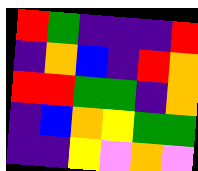[["red", "green", "indigo", "indigo", "indigo", "red"], ["indigo", "orange", "blue", "indigo", "red", "orange"], ["red", "red", "green", "green", "indigo", "orange"], ["indigo", "blue", "orange", "yellow", "green", "green"], ["indigo", "indigo", "yellow", "violet", "orange", "violet"]]